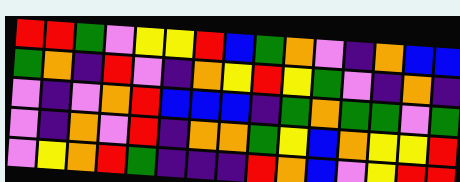[["red", "red", "green", "violet", "yellow", "yellow", "red", "blue", "green", "orange", "violet", "indigo", "orange", "blue", "blue"], ["green", "orange", "indigo", "red", "violet", "indigo", "orange", "yellow", "red", "yellow", "green", "violet", "indigo", "orange", "indigo"], ["violet", "indigo", "violet", "orange", "red", "blue", "blue", "blue", "indigo", "green", "orange", "green", "green", "violet", "green"], ["violet", "indigo", "orange", "violet", "red", "indigo", "orange", "orange", "green", "yellow", "blue", "orange", "yellow", "yellow", "red"], ["violet", "yellow", "orange", "red", "green", "indigo", "indigo", "indigo", "red", "orange", "blue", "violet", "yellow", "red", "red"]]